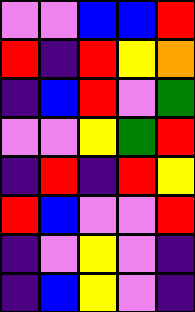[["violet", "violet", "blue", "blue", "red"], ["red", "indigo", "red", "yellow", "orange"], ["indigo", "blue", "red", "violet", "green"], ["violet", "violet", "yellow", "green", "red"], ["indigo", "red", "indigo", "red", "yellow"], ["red", "blue", "violet", "violet", "red"], ["indigo", "violet", "yellow", "violet", "indigo"], ["indigo", "blue", "yellow", "violet", "indigo"]]